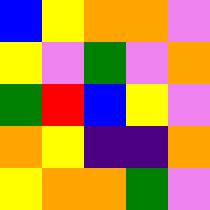[["blue", "yellow", "orange", "orange", "violet"], ["yellow", "violet", "green", "violet", "orange"], ["green", "red", "blue", "yellow", "violet"], ["orange", "yellow", "indigo", "indigo", "orange"], ["yellow", "orange", "orange", "green", "violet"]]